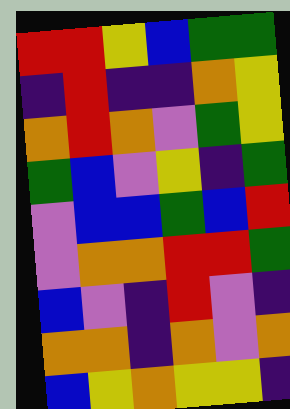[["red", "red", "yellow", "blue", "green", "green"], ["indigo", "red", "indigo", "indigo", "orange", "yellow"], ["orange", "red", "orange", "violet", "green", "yellow"], ["green", "blue", "violet", "yellow", "indigo", "green"], ["violet", "blue", "blue", "green", "blue", "red"], ["violet", "orange", "orange", "red", "red", "green"], ["blue", "violet", "indigo", "red", "violet", "indigo"], ["orange", "orange", "indigo", "orange", "violet", "orange"], ["blue", "yellow", "orange", "yellow", "yellow", "indigo"]]